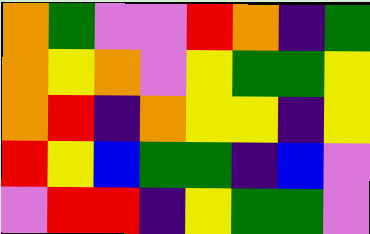[["orange", "green", "violet", "violet", "red", "orange", "indigo", "green"], ["orange", "yellow", "orange", "violet", "yellow", "green", "green", "yellow"], ["orange", "red", "indigo", "orange", "yellow", "yellow", "indigo", "yellow"], ["red", "yellow", "blue", "green", "green", "indigo", "blue", "violet"], ["violet", "red", "red", "indigo", "yellow", "green", "green", "violet"]]